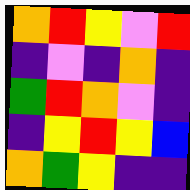[["orange", "red", "yellow", "violet", "red"], ["indigo", "violet", "indigo", "orange", "indigo"], ["green", "red", "orange", "violet", "indigo"], ["indigo", "yellow", "red", "yellow", "blue"], ["orange", "green", "yellow", "indigo", "indigo"]]